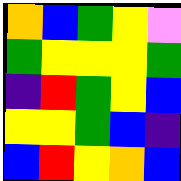[["orange", "blue", "green", "yellow", "violet"], ["green", "yellow", "yellow", "yellow", "green"], ["indigo", "red", "green", "yellow", "blue"], ["yellow", "yellow", "green", "blue", "indigo"], ["blue", "red", "yellow", "orange", "blue"]]